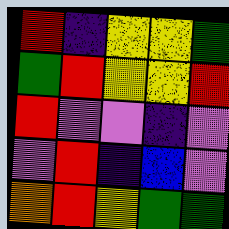[["red", "indigo", "yellow", "yellow", "green"], ["green", "red", "yellow", "yellow", "red"], ["red", "violet", "violet", "indigo", "violet"], ["violet", "red", "indigo", "blue", "violet"], ["orange", "red", "yellow", "green", "green"]]